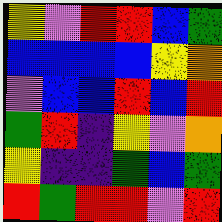[["yellow", "violet", "red", "red", "blue", "green"], ["blue", "blue", "blue", "blue", "yellow", "orange"], ["violet", "blue", "blue", "red", "blue", "red"], ["green", "red", "indigo", "yellow", "violet", "orange"], ["yellow", "indigo", "indigo", "green", "blue", "green"], ["red", "green", "red", "red", "violet", "red"]]